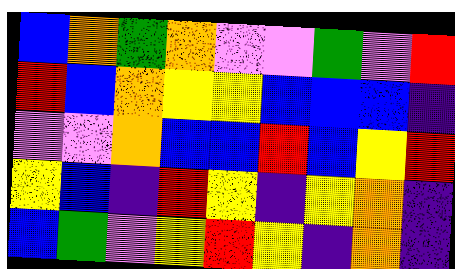[["blue", "orange", "green", "orange", "violet", "violet", "green", "violet", "red"], ["red", "blue", "orange", "yellow", "yellow", "blue", "blue", "blue", "indigo"], ["violet", "violet", "orange", "blue", "blue", "red", "blue", "yellow", "red"], ["yellow", "blue", "indigo", "red", "yellow", "indigo", "yellow", "orange", "indigo"], ["blue", "green", "violet", "yellow", "red", "yellow", "indigo", "orange", "indigo"]]